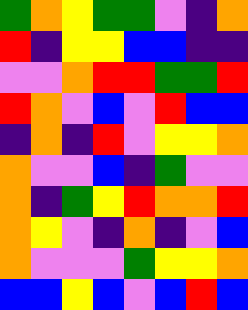[["green", "orange", "yellow", "green", "green", "violet", "indigo", "orange"], ["red", "indigo", "yellow", "yellow", "blue", "blue", "indigo", "indigo"], ["violet", "violet", "orange", "red", "red", "green", "green", "red"], ["red", "orange", "violet", "blue", "violet", "red", "blue", "blue"], ["indigo", "orange", "indigo", "red", "violet", "yellow", "yellow", "orange"], ["orange", "violet", "violet", "blue", "indigo", "green", "violet", "violet"], ["orange", "indigo", "green", "yellow", "red", "orange", "orange", "red"], ["orange", "yellow", "violet", "indigo", "orange", "indigo", "violet", "blue"], ["orange", "violet", "violet", "violet", "green", "yellow", "yellow", "orange"], ["blue", "blue", "yellow", "blue", "violet", "blue", "red", "blue"]]